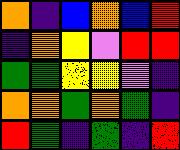[["orange", "indigo", "blue", "orange", "blue", "red"], ["indigo", "orange", "yellow", "violet", "red", "red"], ["green", "green", "yellow", "yellow", "violet", "indigo"], ["orange", "orange", "green", "orange", "green", "indigo"], ["red", "green", "indigo", "green", "indigo", "red"]]